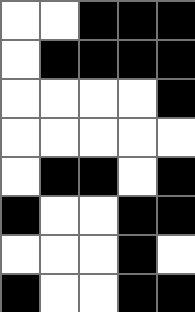[["white", "white", "black", "black", "black"], ["white", "black", "black", "black", "black"], ["white", "white", "white", "white", "black"], ["white", "white", "white", "white", "white"], ["white", "black", "black", "white", "black"], ["black", "white", "white", "black", "black"], ["white", "white", "white", "black", "white"], ["black", "white", "white", "black", "black"]]